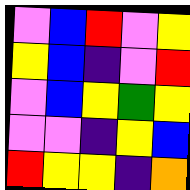[["violet", "blue", "red", "violet", "yellow"], ["yellow", "blue", "indigo", "violet", "red"], ["violet", "blue", "yellow", "green", "yellow"], ["violet", "violet", "indigo", "yellow", "blue"], ["red", "yellow", "yellow", "indigo", "orange"]]